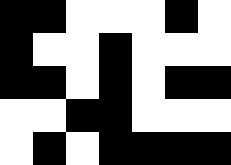[["black", "black", "white", "white", "white", "black", "white"], ["black", "white", "white", "black", "white", "white", "white"], ["black", "black", "white", "black", "white", "black", "black"], ["white", "white", "black", "black", "white", "white", "white"], ["white", "black", "white", "black", "black", "black", "black"]]